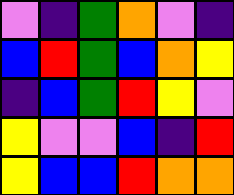[["violet", "indigo", "green", "orange", "violet", "indigo"], ["blue", "red", "green", "blue", "orange", "yellow"], ["indigo", "blue", "green", "red", "yellow", "violet"], ["yellow", "violet", "violet", "blue", "indigo", "red"], ["yellow", "blue", "blue", "red", "orange", "orange"]]